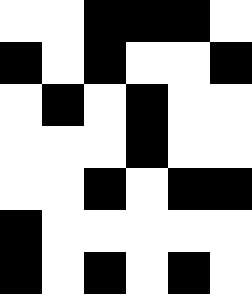[["white", "white", "black", "black", "black", "white"], ["black", "white", "black", "white", "white", "black"], ["white", "black", "white", "black", "white", "white"], ["white", "white", "white", "black", "white", "white"], ["white", "white", "black", "white", "black", "black"], ["black", "white", "white", "white", "white", "white"], ["black", "white", "black", "white", "black", "white"]]